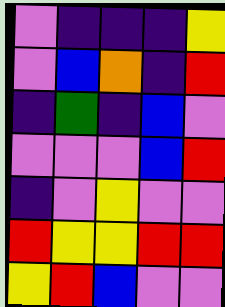[["violet", "indigo", "indigo", "indigo", "yellow"], ["violet", "blue", "orange", "indigo", "red"], ["indigo", "green", "indigo", "blue", "violet"], ["violet", "violet", "violet", "blue", "red"], ["indigo", "violet", "yellow", "violet", "violet"], ["red", "yellow", "yellow", "red", "red"], ["yellow", "red", "blue", "violet", "violet"]]